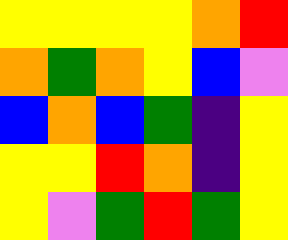[["yellow", "yellow", "yellow", "yellow", "orange", "red"], ["orange", "green", "orange", "yellow", "blue", "violet"], ["blue", "orange", "blue", "green", "indigo", "yellow"], ["yellow", "yellow", "red", "orange", "indigo", "yellow"], ["yellow", "violet", "green", "red", "green", "yellow"]]